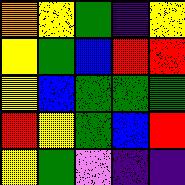[["orange", "yellow", "green", "indigo", "yellow"], ["yellow", "green", "blue", "red", "red"], ["yellow", "blue", "green", "green", "green"], ["red", "yellow", "green", "blue", "red"], ["yellow", "green", "violet", "indigo", "indigo"]]